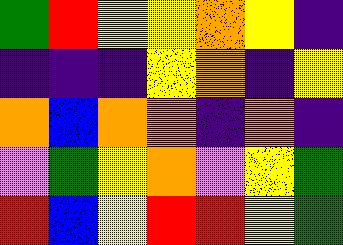[["green", "red", "yellow", "yellow", "orange", "yellow", "indigo"], ["indigo", "indigo", "indigo", "yellow", "orange", "indigo", "yellow"], ["orange", "blue", "orange", "orange", "indigo", "orange", "indigo"], ["violet", "green", "yellow", "orange", "violet", "yellow", "green"], ["red", "blue", "yellow", "red", "red", "yellow", "green"]]